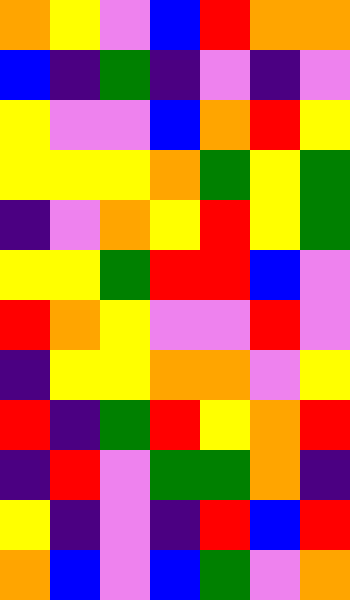[["orange", "yellow", "violet", "blue", "red", "orange", "orange"], ["blue", "indigo", "green", "indigo", "violet", "indigo", "violet"], ["yellow", "violet", "violet", "blue", "orange", "red", "yellow"], ["yellow", "yellow", "yellow", "orange", "green", "yellow", "green"], ["indigo", "violet", "orange", "yellow", "red", "yellow", "green"], ["yellow", "yellow", "green", "red", "red", "blue", "violet"], ["red", "orange", "yellow", "violet", "violet", "red", "violet"], ["indigo", "yellow", "yellow", "orange", "orange", "violet", "yellow"], ["red", "indigo", "green", "red", "yellow", "orange", "red"], ["indigo", "red", "violet", "green", "green", "orange", "indigo"], ["yellow", "indigo", "violet", "indigo", "red", "blue", "red"], ["orange", "blue", "violet", "blue", "green", "violet", "orange"]]